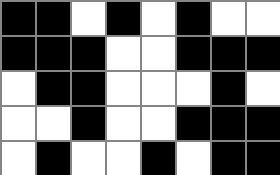[["black", "black", "white", "black", "white", "black", "white", "white"], ["black", "black", "black", "white", "white", "black", "black", "black"], ["white", "black", "black", "white", "white", "white", "black", "white"], ["white", "white", "black", "white", "white", "black", "black", "black"], ["white", "black", "white", "white", "black", "white", "black", "black"]]